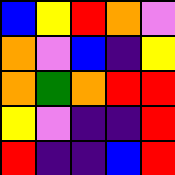[["blue", "yellow", "red", "orange", "violet"], ["orange", "violet", "blue", "indigo", "yellow"], ["orange", "green", "orange", "red", "red"], ["yellow", "violet", "indigo", "indigo", "red"], ["red", "indigo", "indigo", "blue", "red"]]